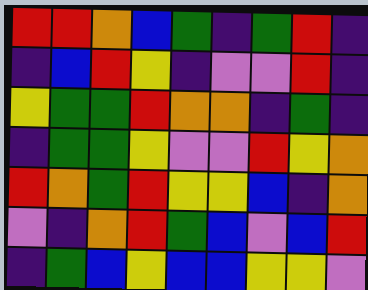[["red", "red", "orange", "blue", "green", "indigo", "green", "red", "indigo"], ["indigo", "blue", "red", "yellow", "indigo", "violet", "violet", "red", "indigo"], ["yellow", "green", "green", "red", "orange", "orange", "indigo", "green", "indigo"], ["indigo", "green", "green", "yellow", "violet", "violet", "red", "yellow", "orange"], ["red", "orange", "green", "red", "yellow", "yellow", "blue", "indigo", "orange"], ["violet", "indigo", "orange", "red", "green", "blue", "violet", "blue", "red"], ["indigo", "green", "blue", "yellow", "blue", "blue", "yellow", "yellow", "violet"]]